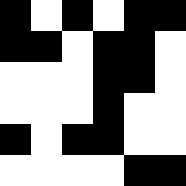[["black", "white", "black", "white", "black", "black"], ["black", "black", "white", "black", "black", "white"], ["white", "white", "white", "black", "black", "white"], ["white", "white", "white", "black", "white", "white"], ["black", "white", "black", "black", "white", "white"], ["white", "white", "white", "white", "black", "black"]]